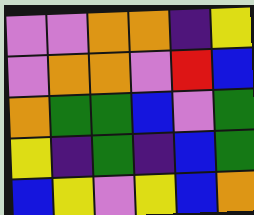[["violet", "violet", "orange", "orange", "indigo", "yellow"], ["violet", "orange", "orange", "violet", "red", "blue"], ["orange", "green", "green", "blue", "violet", "green"], ["yellow", "indigo", "green", "indigo", "blue", "green"], ["blue", "yellow", "violet", "yellow", "blue", "orange"]]